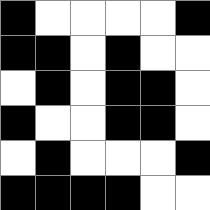[["black", "white", "white", "white", "white", "black"], ["black", "black", "white", "black", "white", "white"], ["white", "black", "white", "black", "black", "white"], ["black", "white", "white", "black", "black", "white"], ["white", "black", "white", "white", "white", "black"], ["black", "black", "black", "black", "white", "white"]]